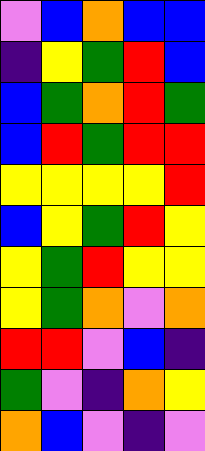[["violet", "blue", "orange", "blue", "blue"], ["indigo", "yellow", "green", "red", "blue"], ["blue", "green", "orange", "red", "green"], ["blue", "red", "green", "red", "red"], ["yellow", "yellow", "yellow", "yellow", "red"], ["blue", "yellow", "green", "red", "yellow"], ["yellow", "green", "red", "yellow", "yellow"], ["yellow", "green", "orange", "violet", "orange"], ["red", "red", "violet", "blue", "indigo"], ["green", "violet", "indigo", "orange", "yellow"], ["orange", "blue", "violet", "indigo", "violet"]]